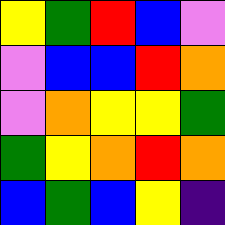[["yellow", "green", "red", "blue", "violet"], ["violet", "blue", "blue", "red", "orange"], ["violet", "orange", "yellow", "yellow", "green"], ["green", "yellow", "orange", "red", "orange"], ["blue", "green", "blue", "yellow", "indigo"]]